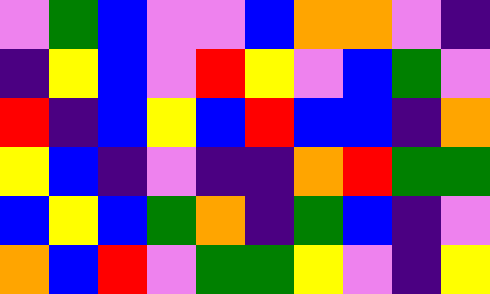[["violet", "green", "blue", "violet", "violet", "blue", "orange", "orange", "violet", "indigo"], ["indigo", "yellow", "blue", "violet", "red", "yellow", "violet", "blue", "green", "violet"], ["red", "indigo", "blue", "yellow", "blue", "red", "blue", "blue", "indigo", "orange"], ["yellow", "blue", "indigo", "violet", "indigo", "indigo", "orange", "red", "green", "green"], ["blue", "yellow", "blue", "green", "orange", "indigo", "green", "blue", "indigo", "violet"], ["orange", "blue", "red", "violet", "green", "green", "yellow", "violet", "indigo", "yellow"]]